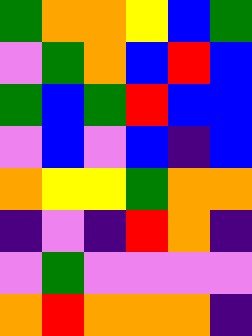[["green", "orange", "orange", "yellow", "blue", "green"], ["violet", "green", "orange", "blue", "red", "blue"], ["green", "blue", "green", "red", "blue", "blue"], ["violet", "blue", "violet", "blue", "indigo", "blue"], ["orange", "yellow", "yellow", "green", "orange", "orange"], ["indigo", "violet", "indigo", "red", "orange", "indigo"], ["violet", "green", "violet", "violet", "violet", "violet"], ["orange", "red", "orange", "orange", "orange", "indigo"]]